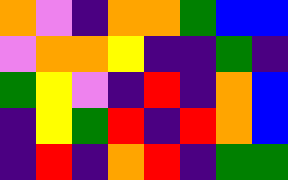[["orange", "violet", "indigo", "orange", "orange", "green", "blue", "blue"], ["violet", "orange", "orange", "yellow", "indigo", "indigo", "green", "indigo"], ["green", "yellow", "violet", "indigo", "red", "indigo", "orange", "blue"], ["indigo", "yellow", "green", "red", "indigo", "red", "orange", "blue"], ["indigo", "red", "indigo", "orange", "red", "indigo", "green", "green"]]